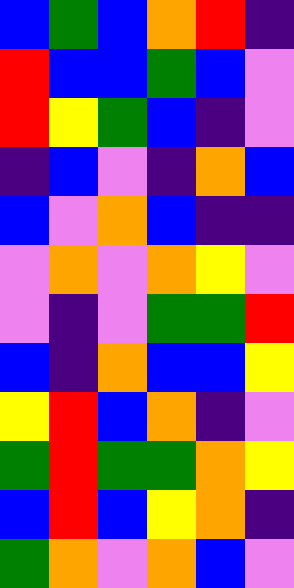[["blue", "green", "blue", "orange", "red", "indigo"], ["red", "blue", "blue", "green", "blue", "violet"], ["red", "yellow", "green", "blue", "indigo", "violet"], ["indigo", "blue", "violet", "indigo", "orange", "blue"], ["blue", "violet", "orange", "blue", "indigo", "indigo"], ["violet", "orange", "violet", "orange", "yellow", "violet"], ["violet", "indigo", "violet", "green", "green", "red"], ["blue", "indigo", "orange", "blue", "blue", "yellow"], ["yellow", "red", "blue", "orange", "indigo", "violet"], ["green", "red", "green", "green", "orange", "yellow"], ["blue", "red", "blue", "yellow", "orange", "indigo"], ["green", "orange", "violet", "orange", "blue", "violet"]]